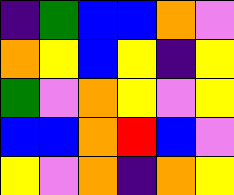[["indigo", "green", "blue", "blue", "orange", "violet"], ["orange", "yellow", "blue", "yellow", "indigo", "yellow"], ["green", "violet", "orange", "yellow", "violet", "yellow"], ["blue", "blue", "orange", "red", "blue", "violet"], ["yellow", "violet", "orange", "indigo", "orange", "yellow"]]